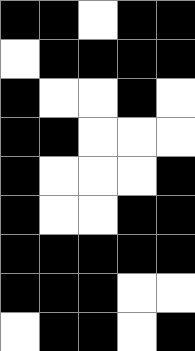[["black", "black", "white", "black", "black"], ["white", "black", "black", "black", "black"], ["black", "white", "white", "black", "white"], ["black", "black", "white", "white", "white"], ["black", "white", "white", "white", "black"], ["black", "white", "white", "black", "black"], ["black", "black", "black", "black", "black"], ["black", "black", "black", "white", "white"], ["white", "black", "black", "white", "black"]]